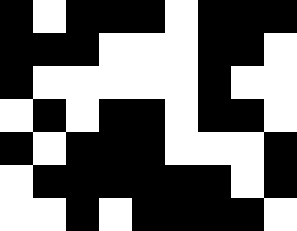[["black", "white", "black", "black", "black", "white", "black", "black", "black"], ["black", "black", "black", "white", "white", "white", "black", "black", "white"], ["black", "white", "white", "white", "white", "white", "black", "white", "white"], ["white", "black", "white", "black", "black", "white", "black", "black", "white"], ["black", "white", "black", "black", "black", "white", "white", "white", "black"], ["white", "black", "black", "black", "black", "black", "black", "white", "black"], ["white", "white", "black", "white", "black", "black", "black", "black", "white"]]